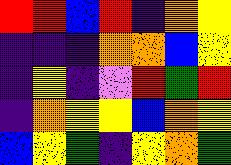[["red", "red", "blue", "red", "indigo", "orange", "yellow"], ["indigo", "indigo", "indigo", "orange", "orange", "blue", "yellow"], ["indigo", "yellow", "indigo", "violet", "red", "green", "red"], ["indigo", "orange", "yellow", "yellow", "blue", "orange", "yellow"], ["blue", "yellow", "green", "indigo", "yellow", "orange", "green"]]